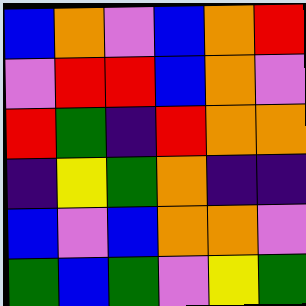[["blue", "orange", "violet", "blue", "orange", "red"], ["violet", "red", "red", "blue", "orange", "violet"], ["red", "green", "indigo", "red", "orange", "orange"], ["indigo", "yellow", "green", "orange", "indigo", "indigo"], ["blue", "violet", "blue", "orange", "orange", "violet"], ["green", "blue", "green", "violet", "yellow", "green"]]